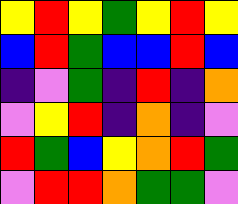[["yellow", "red", "yellow", "green", "yellow", "red", "yellow"], ["blue", "red", "green", "blue", "blue", "red", "blue"], ["indigo", "violet", "green", "indigo", "red", "indigo", "orange"], ["violet", "yellow", "red", "indigo", "orange", "indigo", "violet"], ["red", "green", "blue", "yellow", "orange", "red", "green"], ["violet", "red", "red", "orange", "green", "green", "violet"]]